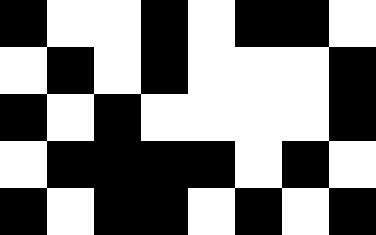[["black", "white", "white", "black", "white", "black", "black", "white"], ["white", "black", "white", "black", "white", "white", "white", "black"], ["black", "white", "black", "white", "white", "white", "white", "black"], ["white", "black", "black", "black", "black", "white", "black", "white"], ["black", "white", "black", "black", "white", "black", "white", "black"]]